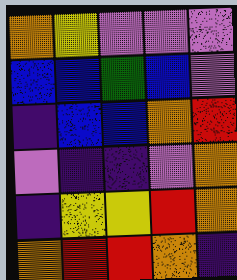[["orange", "yellow", "violet", "violet", "violet"], ["blue", "blue", "green", "blue", "violet"], ["indigo", "blue", "blue", "orange", "red"], ["violet", "indigo", "indigo", "violet", "orange"], ["indigo", "yellow", "yellow", "red", "orange"], ["orange", "red", "red", "orange", "indigo"]]